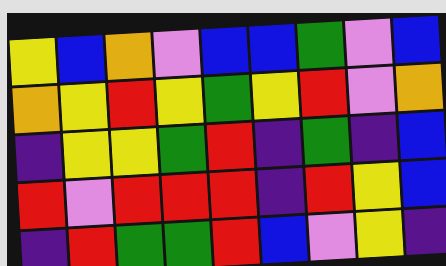[["yellow", "blue", "orange", "violet", "blue", "blue", "green", "violet", "blue"], ["orange", "yellow", "red", "yellow", "green", "yellow", "red", "violet", "orange"], ["indigo", "yellow", "yellow", "green", "red", "indigo", "green", "indigo", "blue"], ["red", "violet", "red", "red", "red", "indigo", "red", "yellow", "blue"], ["indigo", "red", "green", "green", "red", "blue", "violet", "yellow", "indigo"]]